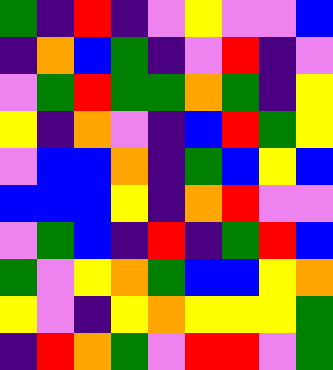[["green", "indigo", "red", "indigo", "violet", "yellow", "violet", "violet", "blue"], ["indigo", "orange", "blue", "green", "indigo", "violet", "red", "indigo", "violet"], ["violet", "green", "red", "green", "green", "orange", "green", "indigo", "yellow"], ["yellow", "indigo", "orange", "violet", "indigo", "blue", "red", "green", "yellow"], ["violet", "blue", "blue", "orange", "indigo", "green", "blue", "yellow", "blue"], ["blue", "blue", "blue", "yellow", "indigo", "orange", "red", "violet", "violet"], ["violet", "green", "blue", "indigo", "red", "indigo", "green", "red", "blue"], ["green", "violet", "yellow", "orange", "green", "blue", "blue", "yellow", "orange"], ["yellow", "violet", "indigo", "yellow", "orange", "yellow", "yellow", "yellow", "green"], ["indigo", "red", "orange", "green", "violet", "red", "red", "violet", "green"]]